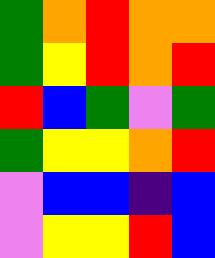[["green", "orange", "red", "orange", "orange"], ["green", "yellow", "red", "orange", "red"], ["red", "blue", "green", "violet", "green"], ["green", "yellow", "yellow", "orange", "red"], ["violet", "blue", "blue", "indigo", "blue"], ["violet", "yellow", "yellow", "red", "blue"]]